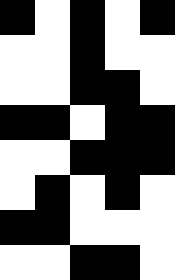[["black", "white", "black", "white", "black"], ["white", "white", "black", "white", "white"], ["white", "white", "black", "black", "white"], ["black", "black", "white", "black", "black"], ["white", "white", "black", "black", "black"], ["white", "black", "white", "black", "white"], ["black", "black", "white", "white", "white"], ["white", "white", "black", "black", "white"]]